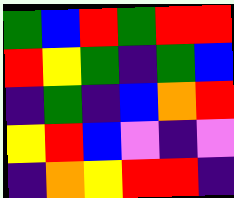[["green", "blue", "red", "green", "red", "red"], ["red", "yellow", "green", "indigo", "green", "blue"], ["indigo", "green", "indigo", "blue", "orange", "red"], ["yellow", "red", "blue", "violet", "indigo", "violet"], ["indigo", "orange", "yellow", "red", "red", "indigo"]]